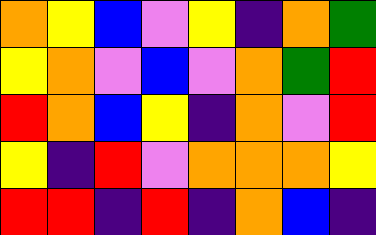[["orange", "yellow", "blue", "violet", "yellow", "indigo", "orange", "green"], ["yellow", "orange", "violet", "blue", "violet", "orange", "green", "red"], ["red", "orange", "blue", "yellow", "indigo", "orange", "violet", "red"], ["yellow", "indigo", "red", "violet", "orange", "orange", "orange", "yellow"], ["red", "red", "indigo", "red", "indigo", "orange", "blue", "indigo"]]